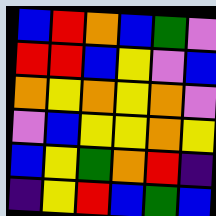[["blue", "red", "orange", "blue", "green", "violet"], ["red", "red", "blue", "yellow", "violet", "blue"], ["orange", "yellow", "orange", "yellow", "orange", "violet"], ["violet", "blue", "yellow", "yellow", "orange", "yellow"], ["blue", "yellow", "green", "orange", "red", "indigo"], ["indigo", "yellow", "red", "blue", "green", "blue"]]